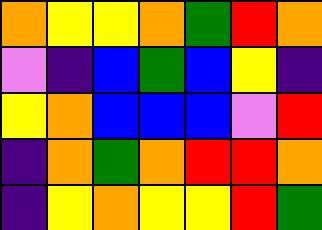[["orange", "yellow", "yellow", "orange", "green", "red", "orange"], ["violet", "indigo", "blue", "green", "blue", "yellow", "indigo"], ["yellow", "orange", "blue", "blue", "blue", "violet", "red"], ["indigo", "orange", "green", "orange", "red", "red", "orange"], ["indigo", "yellow", "orange", "yellow", "yellow", "red", "green"]]